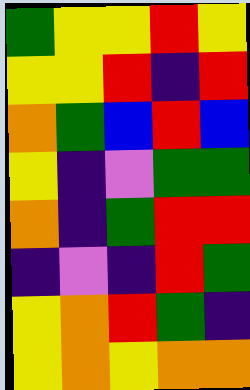[["green", "yellow", "yellow", "red", "yellow"], ["yellow", "yellow", "red", "indigo", "red"], ["orange", "green", "blue", "red", "blue"], ["yellow", "indigo", "violet", "green", "green"], ["orange", "indigo", "green", "red", "red"], ["indigo", "violet", "indigo", "red", "green"], ["yellow", "orange", "red", "green", "indigo"], ["yellow", "orange", "yellow", "orange", "orange"]]